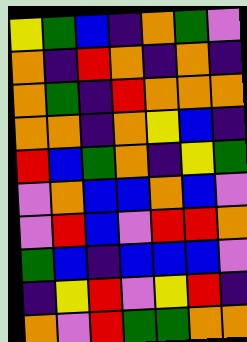[["yellow", "green", "blue", "indigo", "orange", "green", "violet"], ["orange", "indigo", "red", "orange", "indigo", "orange", "indigo"], ["orange", "green", "indigo", "red", "orange", "orange", "orange"], ["orange", "orange", "indigo", "orange", "yellow", "blue", "indigo"], ["red", "blue", "green", "orange", "indigo", "yellow", "green"], ["violet", "orange", "blue", "blue", "orange", "blue", "violet"], ["violet", "red", "blue", "violet", "red", "red", "orange"], ["green", "blue", "indigo", "blue", "blue", "blue", "violet"], ["indigo", "yellow", "red", "violet", "yellow", "red", "indigo"], ["orange", "violet", "red", "green", "green", "orange", "orange"]]